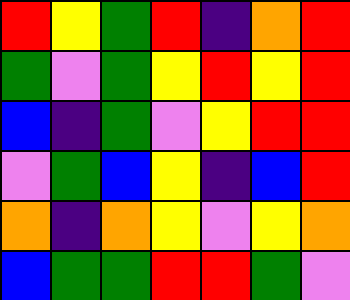[["red", "yellow", "green", "red", "indigo", "orange", "red"], ["green", "violet", "green", "yellow", "red", "yellow", "red"], ["blue", "indigo", "green", "violet", "yellow", "red", "red"], ["violet", "green", "blue", "yellow", "indigo", "blue", "red"], ["orange", "indigo", "orange", "yellow", "violet", "yellow", "orange"], ["blue", "green", "green", "red", "red", "green", "violet"]]